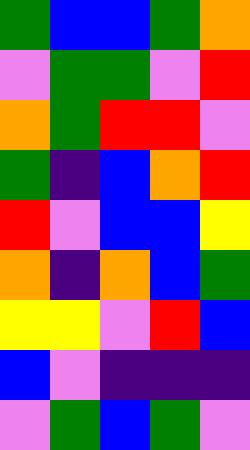[["green", "blue", "blue", "green", "orange"], ["violet", "green", "green", "violet", "red"], ["orange", "green", "red", "red", "violet"], ["green", "indigo", "blue", "orange", "red"], ["red", "violet", "blue", "blue", "yellow"], ["orange", "indigo", "orange", "blue", "green"], ["yellow", "yellow", "violet", "red", "blue"], ["blue", "violet", "indigo", "indigo", "indigo"], ["violet", "green", "blue", "green", "violet"]]